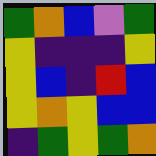[["green", "orange", "blue", "violet", "green"], ["yellow", "indigo", "indigo", "indigo", "yellow"], ["yellow", "blue", "indigo", "red", "blue"], ["yellow", "orange", "yellow", "blue", "blue"], ["indigo", "green", "yellow", "green", "orange"]]